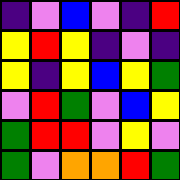[["indigo", "violet", "blue", "violet", "indigo", "red"], ["yellow", "red", "yellow", "indigo", "violet", "indigo"], ["yellow", "indigo", "yellow", "blue", "yellow", "green"], ["violet", "red", "green", "violet", "blue", "yellow"], ["green", "red", "red", "violet", "yellow", "violet"], ["green", "violet", "orange", "orange", "red", "green"]]